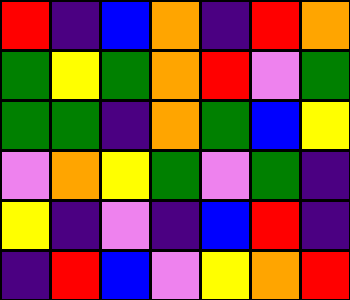[["red", "indigo", "blue", "orange", "indigo", "red", "orange"], ["green", "yellow", "green", "orange", "red", "violet", "green"], ["green", "green", "indigo", "orange", "green", "blue", "yellow"], ["violet", "orange", "yellow", "green", "violet", "green", "indigo"], ["yellow", "indigo", "violet", "indigo", "blue", "red", "indigo"], ["indigo", "red", "blue", "violet", "yellow", "orange", "red"]]